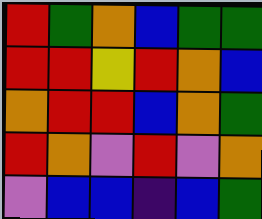[["red", "green", "orange", "blue", "green", "green"], ["red", "red", "yellow", "red", "orange", "blue"], ["orange", "red", "red", "blue", "orange", "green"], ["red", "orange", "violet", "red", "violet", "orange"], ["violet", "blue", "blue", "indigo", "blue", "green"]]